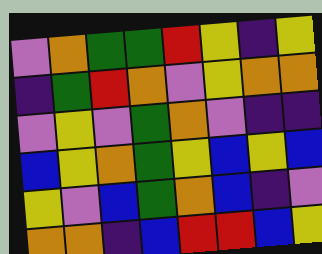[["violet", "orange", "green", "green", "red", "yellow", "indigo", "yellow"], ["indigo", "green", "red", "orange", "violet", "yellow", "orange", "orange"], ["violet", "yellow", "violet", "green", "orange", "violet", "indigo", "indigo"], ["blue", "yellow", "orange", "green", "yellow", "blue", "yellow", "blue"], ["yellow", "violet", "blue", "green", "orange", "blue", "indigo", "violet"], ["orange", "orange", "indigo", "blue", "red", "red", "blue", "yellow"]]